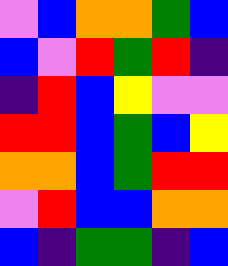[["violet", "blue", "orange", "orange", "green", "blue"], ["blue", "violet", "red", "green", "red", "indigo"], ["indigo", "red", "blue", "yellow", "violet", "violet"], ["red", "red", "blue", "green", "blue", "yellow"], ["orange", "orange", "blue", "green", "red", "red"], ["violet", "red", "blue", "blue", "orange", "orange"], ["blue", "indigo", "green", "green", "indigo", "blue"]]